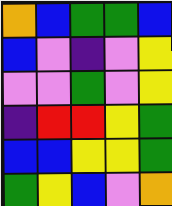[["orange", "blue", "green", "green", "blue"], ["blue", "violet", "indigo", "violet", "yellow"], ["violet", "violet", "green", "violet", "yellow"], ["indigo", "red", "red", "yellow", "green"], ["blue", "blue", "yellow", "yellow", "green"], ["green", "yellow", "blue", "violet", "orange"]]